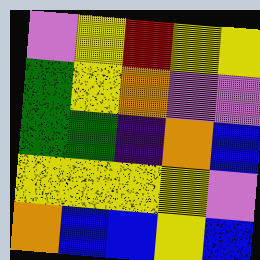[["violet", "yellow", "red", "yellow", "yellow"], ["green", "yellow", "orange", "violet", "violet"], ["green", "green", "indigo", "orange", "blue"], ["yellow", "yellow", "yellow", "yellow", "violet"], ["orange", "blue", "blue", "yellow", "blue"]]